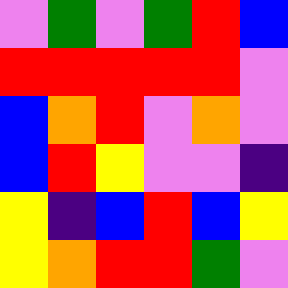[["violet", "green", "violet", "green", "red", "blue"], ["red", "red", "red", "red", "red", "violet"], ["blue", "orange", "red", "violet", "orange", "violet"], ["blue", "red", "yellow", "violet", "violet", "indigo"], ["yellow", "indigo", "blue", "red", "blue", "yellow"], ["yellow", "orange", "red", "red", "green", "violet"]]